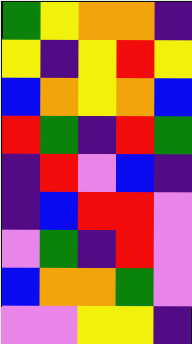[["green", "yellow", "orange", "orange", "indigo"], ["yellow", "indigo", "yellow", "red", "yellow"], ["blue", "orange", "yellow", "orange", "blue"], ["red", "green", "indigo", "red", "green"], ["indigo", "red", "violet", "blue", "indigo"], ["indigo", "blue", "red", "red", "violet"], ["violet", "green", "indigo", "red", "violet"], ["blue", "orange", "orange", "green", "violet"], ["violet", "violet", "yellow", "yellow", "indigo"]]